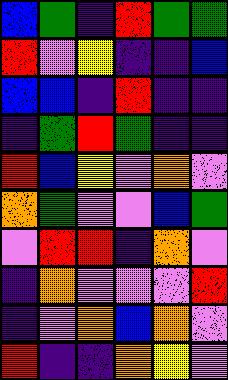[["blue", "green", "indigo", "red", "green", "green"], ["red", "violet", "yellow", "indigo", "indigo", "blue"], ["blue", "blue", "indigo", "red", "indigo", "indigo"], ["indigo", "green", "red", "green", "indigo", "indigo"], ["red", "blue", "yellow", "violet", "orange", "violet"], ["orange", "green", "violet", "violet", "blue", "green"], ["violet", "red", "red", "indigo", "orange", "violet"], ["indigo", "orange", "violet", "violet", "violet", "red"], ["indigo", "violet", "orange", "blue", "orange", "violet"], ["red", "indigo", "indigo", "orange", "yellow", "violet"]]